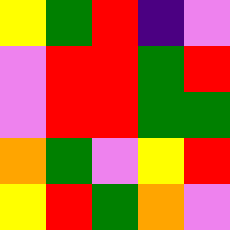[["yellow", "green", "red", "indigo", "violet"], ["violet", "red", "red", "green", "red"], ["violet", "red", "red", "green", "green"], ["orange", "green", "violet", "yellow", "red"], ["yellow", "red", "green", "orange", "violet"]]